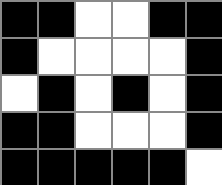[["black", "black", "white", "white", "black", "black"], ["black", "white", "white", "white", "white", "black"], ["white", "black", "white", "black", "white", "black"], ["black", "black", "white", "white", "white", "black"], ["black", "black", "black", "black", "black", "white"]]